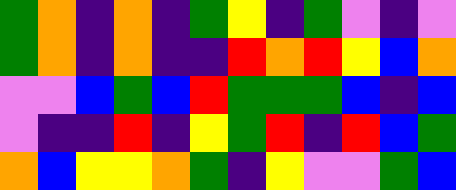[["green", "orange", "indigo", "orange", "indigo", "green", "yellow", "indigo", "green", "violet", "indigo", "violet"], ["green", "orange", "indigo", "orange", "indigo", "indigo", "red", "orange", "red", "yellow", "blue", "orange"], ["violet", "violet", "blue", "green", "blue", "red", "green", "green", "green", "blue", "indigo", "blue"], ["violet", "indigo", "indigo", "red", "indigo", "yellow", "green", "red", "indigo", "red", "blue", "green"], ["orange", "blue", "yellow", "yellow", "orange", "green", "indigo", "yellow", "violet", "violet", "green", "blue"]]